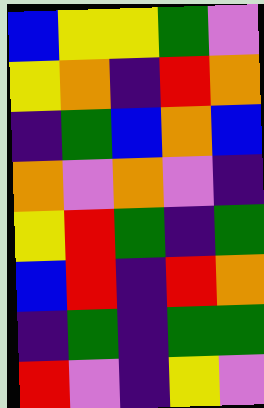[["blue", "yellow", "yellow", "green", "violet"], ["yellow", "orange", "indigo", "red", "orange"], ["indigo", "green", "blue", "orange", "blue"], ["orange", "violet", "orange", "violet", "indigo"], ["yellow", "red", "green", "indigo", "green"], ["blue", "red", "indigo", "red", "orange"], ["indigo", "green", "indigo", "green", "green"], ["red", "violet", "indigo", "yellow", "violet"]]